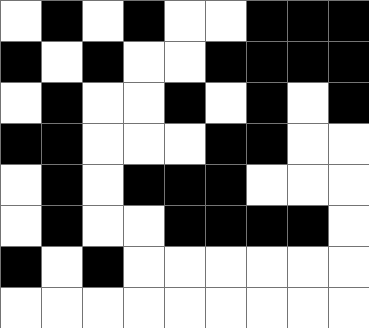[["white", "black", "white", "black", "white", "white", "black", "black", "black"], ["black", "white", "black", "white", "white", "black", "black", "black", "black"], ["white", "black", "white", "white", "black", "white", "black", "white", "black"], ["black", "black", "white", "white", "white", "black", "black", "white", "white"], ["white", "black", "white", "black", "black", "black", "white", "white", "white"], ["white", "black", "white", "white", "black", "black", "black", "black", "white"], ["black", "white", "black", "white", "white", "white", "white", "white", "white"], ["white", "white", "white", "white", "white", "white", "white", "white", "white"]]